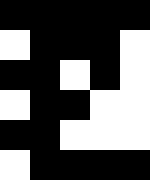[["black", "black", "black", "black", "black"], ["white", "black", "black", "black", "white"], ["black", "black", "white", "black", "white"], ["white", "black", "black", "white", "white"], ["black", "black", "white", "white", "white"], ["white", "black", "black", "black", "black"]]